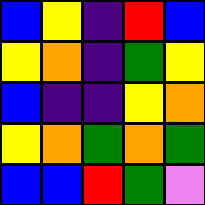[["blue", "yellow", "indigo", "red", "blue"], ["yellow", "orange", "indigo", "green", "yellow"], ["blue", "indigo", "indigo", "yellow", "orange"], ["yellow", "orange", "green", "orange", "green"], ["blue", "blue", "red", "green", "violet"]]